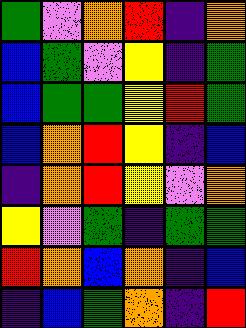[["green", "violet", "orange", "red", "indigo", "orange"], ["blue", "green", "violet", "yellow", "indigo", "green"], ["blue", "green", "green", "yellow", "red", "green"], ["blue", "orange", "red", "yellow", "indigo", "blue"], ["indigo", "orange", "red", "yellow", "violet", "orange"], ["yellow", "violet", "green", "indigo", "green", "green"], ["red", "orange", "blue", "orange", "indigo", "blue"], ["indigo", "blue", "green", "orange", "indigo", "red"]]